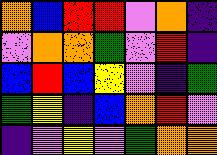[["orange", "blue", "red", "red", "violet", "orange", "indigo"], ["violet", "orange", "orange", "green", "violet", "red", "indigo"], ["blue", "red", "blue", "yellow", "violet", "indigo", "green"], ["green", "yellow", "indigo", "blue", "orange", "red", "violet"], ["indigo", "violet", "yellow", "violet", "green", "orange", "orange"]]